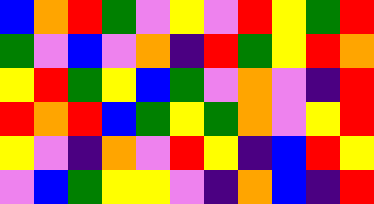[["blue", "orange", "red", "green", "violet", "yellow", "violet", "red", "yellow", "green", "red"], ["green", "violet", "blue", "violet", "orange", "indigo", "red", "green", "yellow", "red", "orange"], ["yellow", "red", "green", "yellow", "blue", "green", "violet", "orange", "violet", "indigo", "red"], ["red", "orange", "red", "blue", "green", "yellow", "green", "orange", "violet", "yellow", "red"], ["yellow", "violet", "indigo", "orange", "violet", "red", "yellow", "indigo", "blue", "red", "yellow"], ["violet", "blue", "green", "yellow", "yellow", "violet", "indigo", "orange", "blue", "indigo", "red"]]